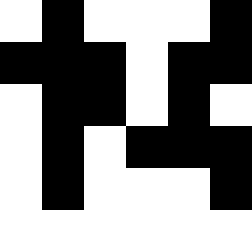[["white", "black", "white", "white", "white", "black"], ["black", "black", "black", "white", "black", "black"], ["white", "black", "black", "white", "black", "white"], ["white", "black", "white", "black", "black", "black"], ["white", "black", "white", "white", "white", "black"], ["white", "white", "white", "white", "white", "white"]]